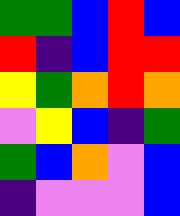[["green", "green", "blue", "red", "blue"], ["red", "indigo", "blue", "red", "red"], ["yellow", "green", "orange", "red", "orange"], ["violet", "yellow", "blue", "indigo", "green"], ["green", "blue", "orange", "violet", "blue"], ["indigo", "violet", "violet", "violet", "blue"]]